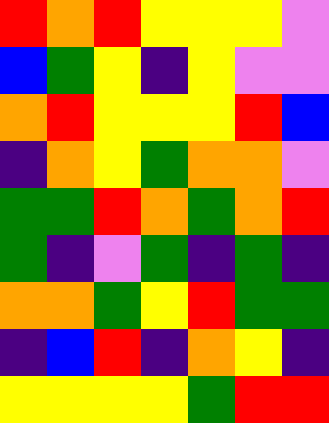[["red", "orange", "red", "yellow", "yellow", "yellow", "violet"], ["blue", "green", "yellow", "indigo", "yellow", "violet", "violet"], ["orange", "red", "yellow", "yellow", "yellow", "red", "blue"], ["indigo", "orange", "yellow", "green", "orange", "orange", "violet"], ["green", "green", "red", "orange", "green", "orange", "red"], ["green", "indigo", "violet", "green", "indigo", "green", "indigo"], ["orange", "orange", "green", "yellow", "red", "green", "green"], ["indigo", "blue", "red", "indigo", "orange", "yellow", "indigo"], ["yellow", "yellow", "yellow", "yellow", "green", "red", "red"]]